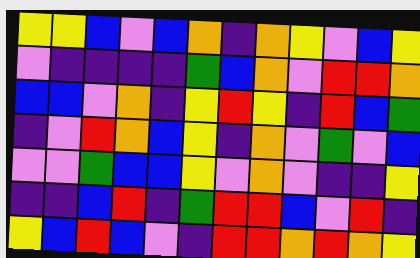[["yellow", "yellow", "blue", "violet", "blue", "orange", "indigo", "orange", "yellow", "violet", "blue", "yellow"], ["violet", "indigo", "indigo", "indigo", "indigo", "green", "blue", "orange", "violet", "red", "red", "orange"], ["blue", "blue", "violet", "orange", "indigo", "yellow", "red", "yellow", "indigo", "red", "blue", "green"], ["indigo", "violet", "red", "orange", "blue", "yellow", "indigo", "orange", "violet", "green", "violet", "blue"], ["violet", "violet", "green", "blue", "blue", "yellow", "violet", "orange", "violet", "indigo", "indigo", "yellow"], ["indigo", "indigo", "blue", "red", "indigo", "green", "red", "red", "blue", "violet", "red", "indigo"], ["yellow", "blue", "red", "blue", "violet", "indigo", "red", "red", "orange", "red", "orange", "yellow"]]